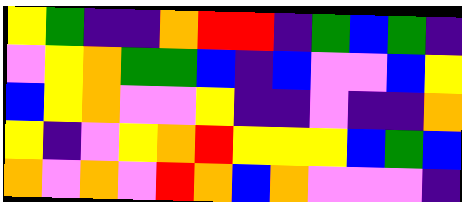[["yellow", "green", "indigo", "indigo", "orange", "red", "red", "indigo", "green", "blue", "green", "indigo"], ["violet", "yellow", "orange", "green", "green", "blue", "indigo", "blue", "violet", "violet", "blue", "yellow"], ["blue", "yellow", "orange", "violet", "violet", "yellow", "indigo", "indigo", "violet", "indigo", "indigo", "orange"], ["yellow", "indigo", "violet", "yellow", "orange", "red", "yellow", "yellow", "yellow", "blue", "green", "blue"], ["orange", "violet", "orange", "violet", "red", "orange", "blue", "orange", "violet", "violet", "violet", "indigo"]]